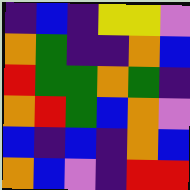[["indigo", "blue", "indigo", "yellow", "yellow", "violet"], ["orange", "green", "indigo", "indigo", "orange", "blue"], ["red", "green", "green", "orange", "green", "indigo"], ["orange", "red", "green", "blue", "orange", "violet"], ["blue", "indigo", "blue", "indigo", "orange", "blue"], ["orange", "blue", "violet", "indigo", "red", "red"]]